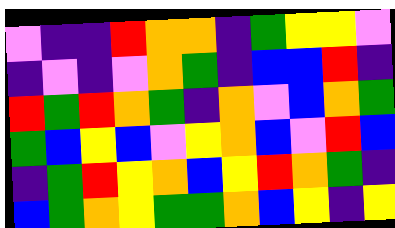[["violet", "indigo", "indigo", "red", "orange", "orange", "indigo", "green", "yellow", "yellow", "violet"], ["indigo", "violet", "indigo", "violet", "orange", "green", "indigo", "blue", "blue", "red", "indigo"], ["red", "green", "red", "orange", "green", "indigo", "orange", "violet", "blue", "orange", "green"], ["green", "blue", "yellow", "blue", "violet", "yellow", "orange", "blue", "violet", "red", "blue"], ["indigo", "green", "red", "yellow", "orange", "blue", "yellow", "red", "orange", "green", "indigo"], ["blue", "green", "orange", "yellow", "green", "green", "orange", "blue", "yellow", "indigo", "yellow"]]